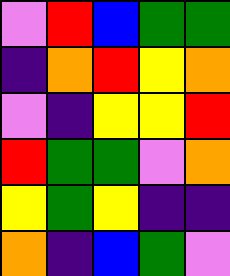[["violet", "red", "blue", "green", "green"], ["indigo", "orange", "red", "yellow", "orange"], ["violet", "indigo", "yellow", "yellow", "red"], ["red", "green", "green", "violet", "orange"], ["yellow", "green", "yellow", "indigo", "indigo"], ["orange", "indigo", "blue", "green", "violet"]]